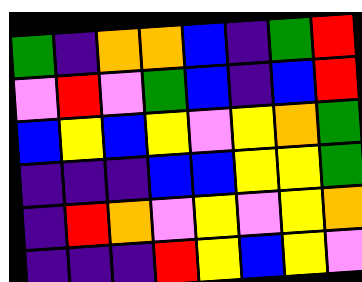[["green", "indigo", "orange", "orange", "blue", "indigo", "green", "red"], ["violet", "red", "violet", "green", "blue", "indigo", "blue", "red"], ["blue", "yellow", "blue", "yellow", "violet", "yellow", "orange", "green"], ["indigo", "indigo", "indigo", "blue", "blue", "yellow", "yellow", "green"], ["indigo", "red", "orange", "violet", "yellow", "violet", "yellow", "orange"], ["indigo", "indigo", "indigo", "red", "yellow", "blue", "yellow", "violet"]]